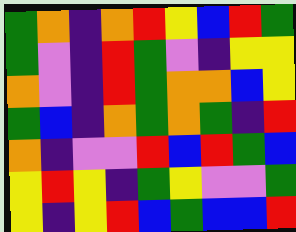[["green", "orange", "indigo", "orange", "red", "yellow", "blue", "red", "green"], ["green", "violet", "indigo", "red", "green", "violet", "indigo", "yellow", "yellow"], ["orange", "violet", "indigo", "red", "green", "orange", "orange", "blue", "yellow"], ["green", "blue", "indigo", "orange", "green", "orange", "green", "indigo", "red"], ["orange", "indigo", "violet", "violet", "red", "blue", "red", "green", "blue"], ["yellow", "red", "yellow", "indigo", "green", "yellow", "violet", "violet", "green"], ["yellow", "indigo", "yellow", "red", "blue", "green", "blue", "blue", "red"]]